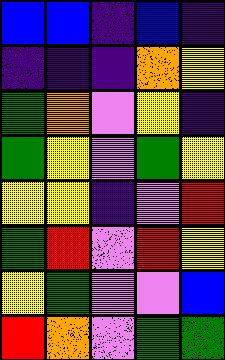[["blue", "blue", "indigo", "blue", "indigo"], ["indigo", "indigo", "indigo", "orange", "yellow"], ["green", "orange", "violet", "yellow", "indigo"], ["green", "yellow", "violet", "green", "yellow"], ["yellow", "yellow", "indigo", "violet", "red"], ["green", "red", "violet", "red", "yellow"], ["yellow", "green", "violet", "violet", "blue"], ["red", "orange", "violet", "green", "green"]]